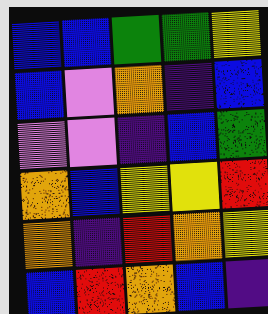[["blue", "blue", "green", "green", "yellow"], ["blue", "violet", "orange", "indigo", "blue"], ["violet", "violet", "indigo", "blue", "green"], ["orange", "blue", "yellow", "yellow", "red"], ["orange", "indigo", "red", "orange", "yellow"], ["blue", "red", "orange", "blue", "indigo"]]